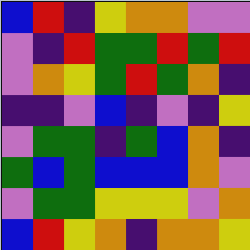[["blue", "red", "indigo", "yellow", "orange", "orange", "violet", "violet"], ["violet", "indigo", "red", "green", "green", "red", "green", "red"], ["violet", "orange", "yellow", "green", "red", "green", "orange", "indigo"], ["indigo", "indigo", "violet", "blue", "indigo", "violet", "indigo", "yellow"], ["violet", "green", "green", "indigo", "green", "blue", "orange", "indigo"], ["green", "blue", "green", "blue", "blue", "blue", "orange", "violet"], ["violet", "green", "green", "yellow", "yellow", "yellow", "violet", "orange"], ["blue", "red", "yellow", "orange", "indigo", "orange", "orange", "yellow"]]